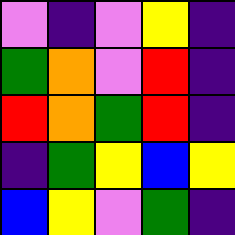[["violet", "indigo", "violet", "yellow", "indigo"], ["green", "orange", "violet", "red", "indigo"], ["red", "orange", "green", "red", "indigo"], ["indigo", "green", "yellow", "blue", "yellow"], ["blue", "yellow", "violet", "green", "indigo"]]